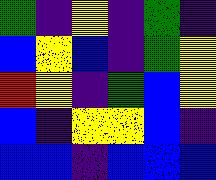[["green", "indigo", "yellow", "indigo", "green", "indigo"], ["blue", "yellow", "blue", "indigo", "green", "yellow"], ["red", "yellow", "indigo", "green", "blue", "yellow"], ["blue", "indigo", "yellow", "yellow", "blue", "indigo"], ["blue", "blue", "indigo", "blue", "blue", "blue"]]